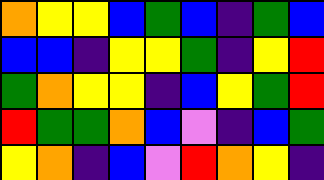[["orange", "yellow", "yellow", "blue", "green", "blue", "indigo", "green", "blue"], ["blue", "blue", "indigo", "yellow", "yellow", "green", "indigo", "yellow", "red"], ["green", "orange", "yellow", "yellow", "indigo", "blue", "yellow", "green", "red"], ["red", "green", "green", "orange", "blue", "violet", "indigo", "blue", "green"], ["yellow", "orange", "indigo", "blue", "violet", "red", "orange", "yellow", "indigo"]]